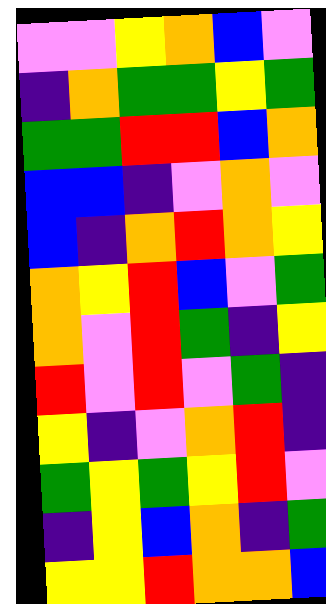[["violet", "violet", "yellow", "orange", "blue", "violet"], ["indigo", "orange", "green", "green", "yellow", "green"], ["green", "green", "red", "red", "blue", "orange"], ["blue", "blue", "indigo", "violet", "orange", "violet"], ["blue", "indigo", "orange", "red", "orange", "yellow"], ["orange", "yellow", "red", "blue", "violet", "green"], ["orange", "violet", "red", "green", "indigo", "yellow"], ["red", "violet", "red", "violet", "green", "indigo"], ["yellow", "indigo", "violet", "orange", "red", "indigo"], ["green", "yellow", "green", "yellow", "red", "violet"], ["indigo", "yellow", "blue", "orange", "indigo", "green"], ["yellow", "yellow", "red", "orange", "orange", "blue"]]